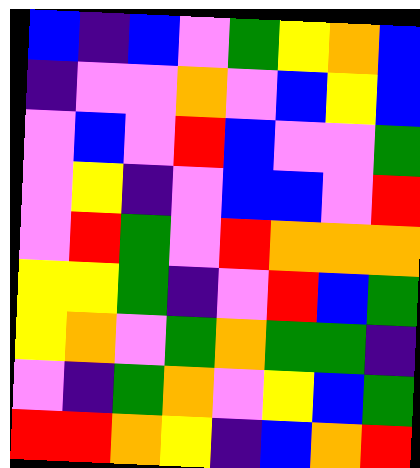[["blue", "indigo", "blue", "violet", "green", "yellow", "orange", "blue"], ["indigo", "violet", "violet", "orange", "violet", "blue", "yellow", "blue"], ["violet", "blue", "violet", "red", "blue", "violet", "violet", "green"], ["violet", "yellow", "indigo", "violet", "blue", "blue", "violet", "red"], ["violet", "red", "green", "violet", "red", "orange", "orange", "orange"], ["yellow", "yellow", "green", "indigo", "violet", "red", "blue", "green"], ["yellow", "orange", "violet", "green", "orange", "green", "green", "indigo"], ["violet", "indigo", "green", "orange", "violet", "yellow", "blue", "green"], ["red", "red", "orange", "yellow", "indigo", "blue", "orange", "red"]]